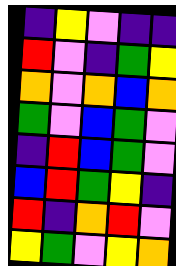[["indigo", "yellow", "violet", "indigo", "indigo"], ["red", "violet", "indigo", "green", "yellow"], ["orange", "violet", "orange", "blue", "orange"], ["green", "violet", "blue", "green", "violet"], ["indigo", "red", "blue", "green", "violet"], ["blue", "red", "green", "yellow", "indigo"], ["red", "indigo", "orange", "red", "violet"], ["yellow", "green", "violet", "yellow", "orange"]]